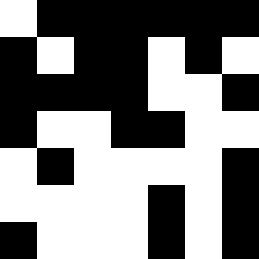[["white", "black", "black", "black", "black", "black", "black"], ["black", "white", "black", "black", "white", "black", "white"], ["black", "black", "black", "black", "white", "white", "black"], ["black", "white", "white", "black", "black", "white", "white"], ["white", "black", "white", "white", "white", "white", "black"], ["white", "white", "white", "white", "black", "white", "black"], ["black", "white", "white", "white", "black", "white", "black"]]